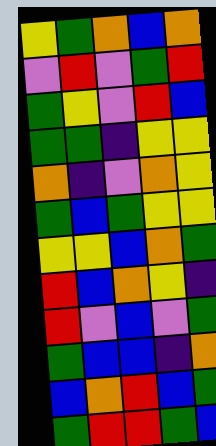[["yellow", "green", "orange", "blue", "orange"], ["violet", "red", "violet", "green", "red"], ["green", "yellow", "violet", "red", "blue"], ["green", "green", "indigo", "yellow", "yellow"], ["orange", "indigo", "violet", "orange", "yellow"], ["green", "blue", "green", "yellow", "yellow"], ["yellow", "yellow", "blue", "orange", "green"], ["red", "blue", "orange", "yellow", "indigo"], ["red", "violet", "blue", "violet", "green"], ["green", "blue", "blue", "indigo", "orange"], ["blue", "orange", "red", "blue", "green"], ["green", "red", "red", "green", "blue"]]